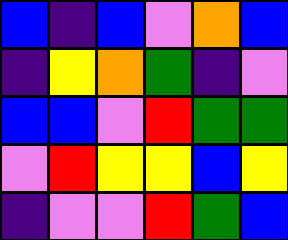[["blue", "indigo", "blue", "violet", "orange", "blue"], ["indigo", "yellow", "orange", "green", "indigo", "violet"], ["blue", "blue", "violet", "red", "green", "green"], ["violet", "red", "yellow", "yellow", "blue", "yellow"], ["indigo", "violet", "violet", "red", "green", "blue"]]